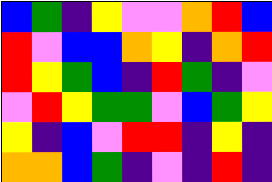[["blue", "green", "indigo", "yellow", "violet", "violet", "orange", "red", "blue"], ["red", "violet", "blue", "blue", "orange", "yellow", "indigo", "orange", "red"], ["red", "yellow", "green", "blue", "indigo", "red", "green", "indigo", "violet"], ["violet", "red", "yellow", "green", "green", "violet", "blue", "green", "yellow"], ["yellow", "indigo", "blue", "violet", "red", "red", "indigo", "yellow", "indigo"], ["orange", "orange", "blue", "green", "indigo", "violet", "indigo", "red", "indigo"]]